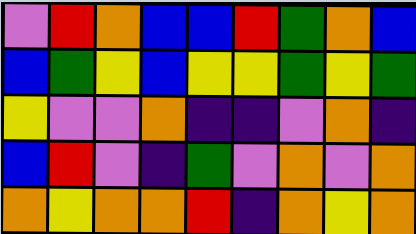[["violet", "red", "orange", "blue", "blue", "red", "green", "orange", "blue"], ["blue", "green", "yellow", "blue", "yellow", "yellow", "green", "yellow", "green"], ["yellow", "violet", "violet", "orange", "indigo", "indigo", "violet", "orange", "indigo"], ["blue", "red", "violet", "indigo", "green", "violet", "orange", "violet", "orange"], ["orange", "yellow", "orange", "orange", "red", "indigo", "orange", "yellow", "orange"]]